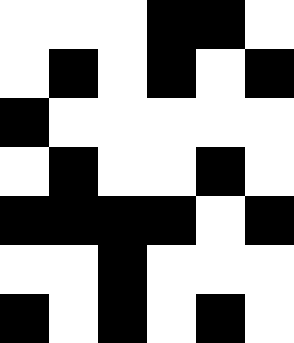[["white", "white", "white", "black", "black", "white"], ["white", "black", "white", "black", "white", "black"], ["black", "white", "white", "white", "white", "white"], ["white", "black", "white", "white", "black", "white"], ["black", "black", "black", "black", "white", "black"], ["white", "white", "black", "white", "white", "white"], ["black", "white", "black", "white", "black", "white"]]